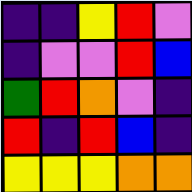[["indigo", "indigo", "yellow", "red", "violet"], ["indigo", "violet", "violet", "red", "blue"], ["green", "red", "orange", "violet", "indigo"], ["red", "indigo", "red", "blue", "indigo"], ["yellow", "yellow", "yellow", "orange", "orange"]]